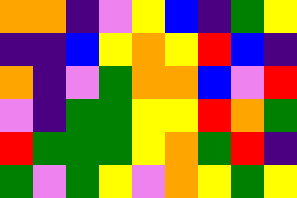[["orange", "orange", "indigo", "violet", "yellow", "blue", "indigo", "green", "yellow"], ["indigo", "indigo", "blue", "yellow", "orange", "yellow", "red", "blue", "indigo"], ["orange", "indigo", "violet", "green", "orange", "orange", "blue", "violet", "red"], ["violet", "indigo", "green", "green", "yellow", "yellow", "red", "orange", "green"], ["red", "green", "green", "green", "yellow", "orange", "green", "red", "indigo"], ["green", "violet", "green", "yellow", "violet", "orange", "yellow", "green", "yellow"]]